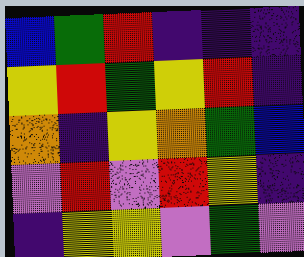[["blue", "green", "red", "indigo", "indigo", "indigo"], ["yellow", "red", "green", "yellow", "red", "indigo"], ["orange", "indigo", "yellow", "orange", "green", "blue"], ["violet", "red", "violet", "red", "yellow", "indigo"], ["indigo", "yellow", "yellow", "violet", "green", "violet"]]